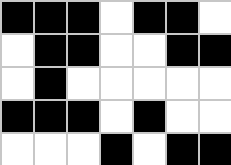[["black", "black", "black", "white", "black", "black", "white"], ["white", "black", "black", "white", "white", "black", "black"], ["white", "black", "white", "white", "white", "white", "white"], ["black", "black", "black", "white", "black", "white", "white"], ["white", "white", "white", "black", "white", "black", "black"]]